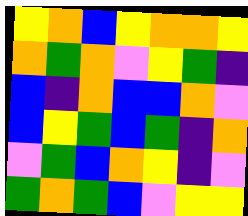[["yellow", "orange", "blue", "yellow", "orange", "orange", "yellow"], ["orange", "green", "orange", "violet", "yellow", "green", "indigo"], ["blue", "indigo", "orange", "blue", "blue", "orange", "violet"], ["blue", "yellow", "green", "blue", "green", "indigo", "orange"], ["violet", "green", "blue", "orange", "yellow", "indigo", "violet"], ["green", "orange", "green", "blue", "violet", "yellow", "yellow"]]